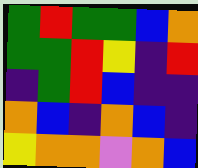[["green", "red", "green", "green", "blue", "orange"], ["green", "green", "red", "yellow", "indigo", "red"], ["indigo", "green", "red", "blue", "indigo", "indigo"], ["orange", "blue", "indigo", "orange", "blue", "indigo"], ["yellow", "orange", "orange", "violet", "orange", "blue"]]